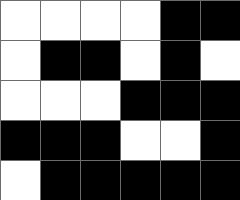[["white", "white", "white", "white", "black", "black"], ["white", "black", "black", "white", "black", "white"], ["white", "white", "white", "black", "black", "black"], ["black", "black", "black", "white", "white", "black"], ["white", "black", "black", "black", "black", "black"]]